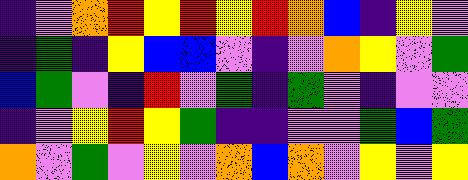[["indigo", "violet", "orange", "red", "yellow", "red", "yellow", "red", "orange", "blue", "indigo", "yellow", "violet"], ["indigo", "green", "indigo", "yellow", "blue", "blue", "violet", "indigo", "violet", "orange", "yellow", "violet", "green"], ["blue", "green", "violet", "indigo", "red", "violet", "green", "indigo", "green", "violet", "indigo", "violet", "violet"], ["indigo", "violet", "yellow", "red", "yellow", "green", "indigo", "indigo", "violet", "violet", "green", "blue", "green"], ["orange", "violet", "green", "violet", "yellow", "violet", "orange", "blue", "orange", "violet", "yellow", "violet", "yellow"]]